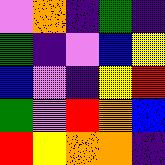[["violet", "orange", "indigo", "green", "indigo"], ["green", "indigo", "violet", "blue", "yellow"], ["blue", "violet", "indigo", "yellow", "red"], ["green", "violet", "red", "orange", "blue"], ["red", "yellow", "orange", "orange", "indigo"]]